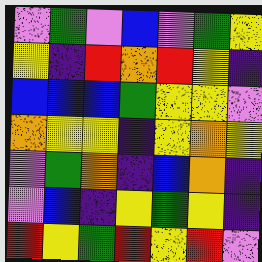[["violet", "green", "violet", "blue", "violet", "green", "yellow"], ["yellow", "indigo", "red", "orange", "red", "yellow", "indigo"], ["blue", "blue", "blue", "green", "yellow", "yellow", "violet"], ["orange", "yellow", "yellow", "indigo", "yellow", "orange", "yellow"], ["violet", "green", "orange", "indigo", "blue", "orange", "indigo"], ["violet", "blue", "indigo", "yellow", "green", "yellow", "indigo"], ["red", "yellow", "green", "red", "yellow", "red", "violet"]]